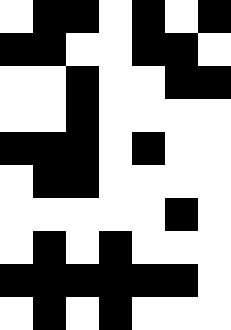[["white", "black", "black", "white", "black", "white", "black"], ["black", "black", "white", "white", "black", "black", "white"], ["white", "white", "black", "white", "white", "black", "black"], ["white", "white", "black", "white", "white", "white", "white"], ["black", "black", "black", "white", "black", "white", "white"], ["white", "black", "black", "white", "white", "white", "white"], ["white", "white", "white", "white", "white", "black", "white"], ["white", "black", "white", "black", "white", "white", "white"], ["black", "black", "black", "black", "black", "black", "white"], ["white", "black", "white", "black", "white", "white", "white"]]